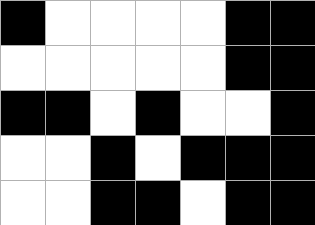[["black", "white", "white", "white", "white", "black", "black"], ["white", "white", "white", "white", "white", "black", "black"], ["black", "black", "white", "black", "white", "white", "black"], ["white", "white", "black", "white", "black", "black", "black"], ["white", "white", "black", "black", "white", "black", "black"]]